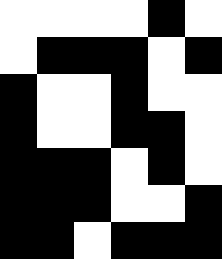[["white", "white", "white", "white", "black", "white"], ["white", "black", "black", "black", "white", "black"], ["black", "white", "white", "black", "white", "white"], ["black", "white", "white", "black", "black", "white"], ["black", "black", "black", "white", "black", "white"], ["black", "black", "black", "white", "white", "black"], ["black", "black", "white", "black", "black", "black"]]